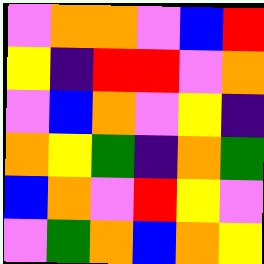[["violet", "orange", "orange", "violet", "blue", "red"], ["yellow", "indigo", "red", "red", "violet", "orange"], ["violet", "blue", "orange", "violet", "yellow", "indigo"], ["orange", "yellow", "green", "indigo", "orange", "green"], ["blue", "orange", "violet", "red", "yellow", "violet"], ["violet", "green", "orange", "blue", "orange", "yellow"]]